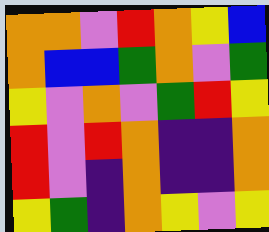[["orange", "orange", "violet", "red", "orange", "yellow", "blue"], ["orange", "blue", "blue", "green", "orange", "violet", "green"], ["yellow", "violet", "orange", "violet", "green", "red", "yellow"], ["red", "violet", "red", "orange", "indigo", "indigo", "orange"], ["red", "violet", "indigo", "orange", "indigo", "indigo", "orange"], ["yellow", "green", "indigo", "orange", "yellow", "violet", "yellow"]]